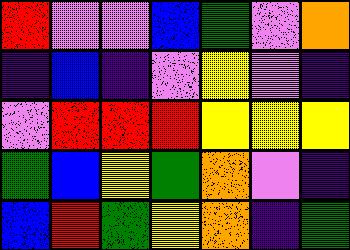[["red", "violet", "violet", "blue", "green", "violet", "orange"], ["indigo", "blue", "indigo", "violet", "yellow", "violet", "indigo"], ["violet", "red", "red", "red", "yellow", "yellow", "yellow"], ["green", "blue", "yellow", "green", "orange", "violet", "indigo"], ["blue", "red", "green", "yellow", "orange", "indigo", "green"]]